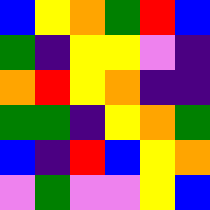[["blue", "yellow", "orange", "green", "red", "blue"], ["green", "indigo", "yellow", "yellow", "violet", "indigo"], ["orange", "red", "yellow", "orange", "indigo", "indigo"], ["green", "green", "indigo", "yellow", "orange", "green"], ["blue", "indigo", "red", "blue", "yellow", "orange"], ["violet", "green", "violet", "violet", "yellow", "blue"]]